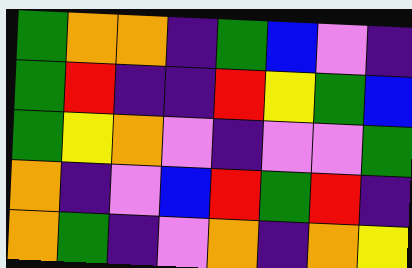[["green", "orange", "orange", "indigo", "green", "blue", "violet", "indigo"], ["green", "red", "indigo", "indigo", "red", "yellow", "green", "blue"], ["green", "yellow", "orange", "violet", "indigo", "violet", "violet", "green"], ["orange", "indigo", "violet", "blue", "red", "green", "red", "indigo"], ["orange", "green", "indigo", "violet", "orange", "indigo", "orange", "yellow"]]